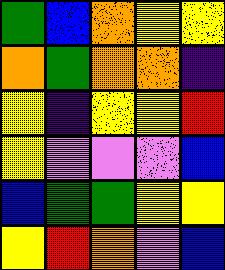[["green", "blue", "orange", "yellow", "yellow"], ["orange", "green", "orange", "orange", "indigo"], ["yellow", "indigo", "yellow", "yellow", "red"], ["yellow", "violet", "violet", "violet", "blue"], ["blue", "green", "green", "yellow", "yellow"], ["yellow", "red", "orange", "violet", "blue"]]